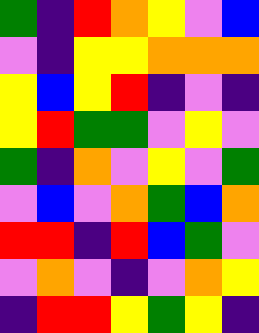[["green", "indigo", "red", "orange", "yellow", "violet", "blue"], ["violet", "indigo", "yellow", "yellow", "orange", "orange", "orange"], ["yellow", "blue", "yellow", "red", "indigo", "violet", "indigo"], ["yellow", "red", "green", "green", "violet", "yellow", "violet"], ["green", "indigo", "orange", "violet", "yellow", "violet", "green"], ["violet", "blue", "violet", "orange", "green", "blue", "orange"], ["red", "red", "indigo", "red", "blue", "green", "violet"], ["violet", "orange", "violet", "indigo", "violet", "orange", "yellow"], ["indigo", "red", "red", "yellow", "green", "yellow", "indigo"]]